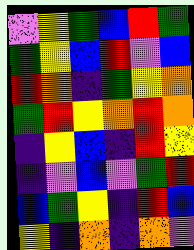[["violet", "yellow", "green", "blue", "red", "green"], ["green", "yellow", "blue", "red", "violet", "blue"], ["red", "orange", "indigo", "green", "yellow", "orange"], ["green", "red", "yellow", "orange", "red", "orange"], ["indigo", "yellow", "blue", "indigo", "red", "yellow"], ["indigo", "violet", "blue", "violet", "green", "red"], ["blue", "green", "yellow", "indigo", "red", "blue"], ["yellow", "indigo", "orange", "indigo", "orange", "violet"]]